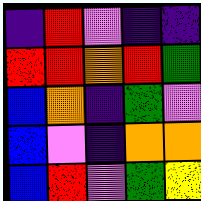[["indigo", "red", "violet", "indigo", "indigo"], ["red", "red", "orange", "red", "green"], ["blue", "orange", "indigo", "green", "violet"], ["blue", "violet", "indigo", "orange", "orange"], ["blue", "red", "violet", "green", "yellow"]]